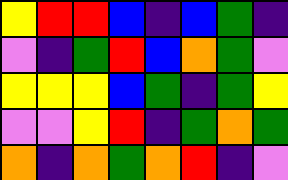[["yellow", "red", "red", "blue", "indigo", "blue", "green", "indigo"], ["violet", "indigo", "green", "red", "blue", "orange", "green", "violet"], ["yellow", "yellow", "yellow", "blue", "green", "indigo", "green", "yellow"], ["violet", "violet", "yellow", "red", "indigo", "green", "orange", "green"], ["orange", "indigo", "orange", "green", "orange", "red", "indigo", "violet"]]